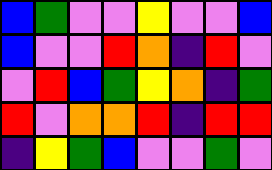[["blue", "green", "violet", "violet", "yellow", "violet", "violet", "blue"], ["blue", "violet", "violet", "red", "orange", "indigo", "red", "violet"], ["violet", "red", "blue", "green", "yellow", "orange", "indigo", "green"], ["red", "violet", "orange", "orange", "red", "indigo", "red", "red"], ["indigo", "yellow", "green", "blue", "violet", "violet", "green", "violet"]]